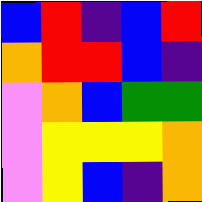[["blue", "red", "indigo", "blue", "red"], ["orange", "red", "red", "blue", "indigo"], ["violet", "orange", "blue", "green", "green"], ["violet", "yellow", "yellow", "yellow", "orange"], ["violet", "yellow", "blue", "indigo", "orange"]]